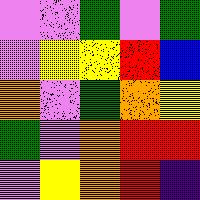[["violet", "violet", "green", "violet", "green"], ["violet", "yellow", "yellow", "red", "blue"], ["orange", "violet", "green", "orange", "yellow"], ["green", "violet", "orange", "red", "red"], ["violet", "yellow", "orange", "red", "indigo"]]